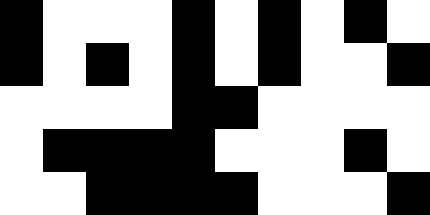[["black", "white", "white", "white", "black", "white", "black", "white", "black", "white"], ["black", "white", "black", "white", "black", "white", "black", "white", "white", "black"], ["white", "white", "white", "white", "black", "black", "white", "white", "white", "white"], ["white", "black", "black", "black", "black", "white", "white", "white", "black", "white"], ["white", "white", "black", "black", "black", "black", "white", "white", "white", "black"]]